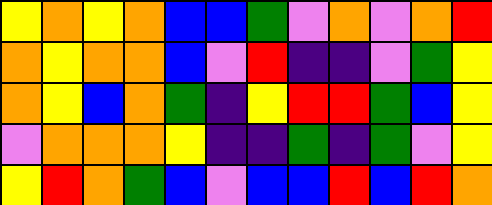[["yellow", "orange", "yellow", "orange", "blue", "blue", "green", "violet", "orange", "violet", "orange", "red"], ["orange", "yellow", "orange", "orange", "blue", "violet", "red", "indigo", "indigo", "violet", "green", "yellow"], ["orange", "yellow", "blue", "orange", "green", "indigo", "yellow", "red", "red", "green", "blue", "yellow"], ["violet", "orange", "orange", "orange", "yellow", "indigo", "indigo", "green", "indigo", "green", "violet", "yellow"], ["yellow", "red", "orange", "green", "blue", "violet", "blue", "blue", "red", "blue", "red", "orange"]]